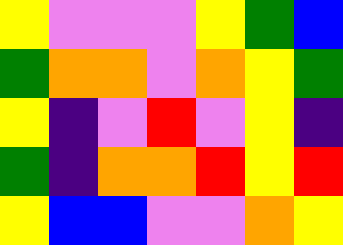[["yellow", "violet", "violet", "violet", "yellow", "green", "blue"], ["green", "orange", "orange", "violet", "orange", "yellow", "green"], ["yellow", "indigo", "violet", "red", "violet", "yellow", "indigo"], ["green", "indigo", "orange", "orange", "red", "yellow", "red"], ["yellow", "blue", "blue", "violet", "violet", "orange", "yellow"]]